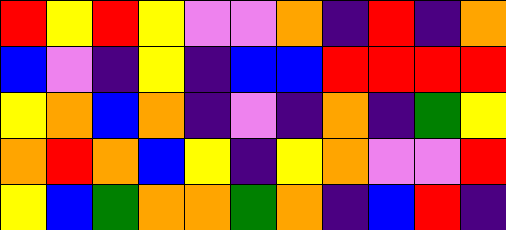[["red", "yellow", "red", "yellow", "violet", "violet", "orange", "indigo", "red", "indigo", "orange"], ["blue", "violet", "indigo", "yellow", "indigo", "blue", "blue", "red", "red", "red", "red"], ["yellow", "orange", "blue", "orange", "indigo", "violet", "indigo", "orange", "indigo", "green", "yellow"], ["orange", "red", "orange", "blue", "yellow", "indigo", "yellow", "orange", "violet", "violet", "red"], ["yellow", "blue", "green", "orange", "orange", "green", "orange", "indigo", "blue", "red", "indigo"]]